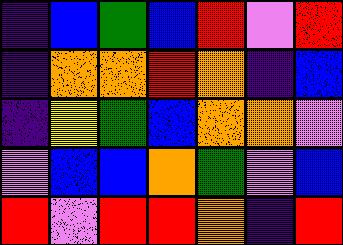[["indigo", "blue", "green", "blue", "red", "violet", "red"], ["indigo", "orange", "orange", "red", "orange", "indigo", "blue"], ["indigo", "yellow", "green", "blue", "orange", "orange", "violet"], ["violet", "blue", "blue", "orange", "green", "violet", "blue"], ["red", "violet", "red", "red", "orange", "indigo", "red"]]